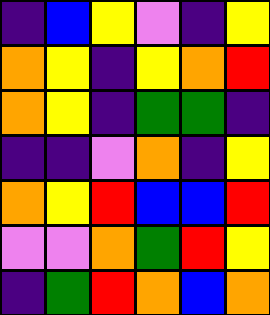[["indigo", "blue", "yellow", "violet", "indigo", "yellow"], ["orange", "yellow", "indigo", "yellow", "orange", "red"], ["orange", "yellow", "indigo", "green", "green", "indigo"], ["indigo", "indigo", "violet", "orange", "indigo", "yellow"], ["orange", "yellow", "red", "blue", "blue", "red"], ["violet", "violet", "orange", "green", "red", "yellow"], ["indigo", "green", "red", "orange", "blue", "orange"]]